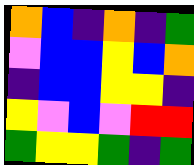[["orange", "blue", "indigo", "orange", "indigo", "green"], ["violet", "blue", "blue", "yellow", "blue", "orange"], ["indigo", "blue", "blue", "yellow", "yellow", "indigo"], ["yellow", "violet", "blue", "violet", "red", "red"], ["green", "yellow", "yellow", "green", "indigo", "green"]]